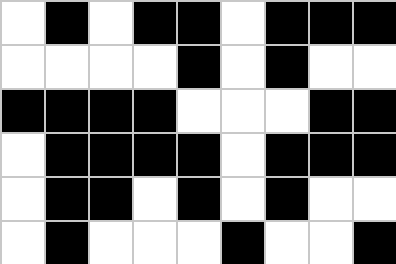[["white", "black", "white", "black", "black", "white", "black", "black", "black"], ["white", "white", "white", "white", "black", "white", "black", "white", "white"], ["black", "black", "black", "black", "white", "white", "white", "black", "black"], ["white", "black", "black", "black", "black", "white", "black", "black", "black"], ["white", "black", "black", "white", "black", "white", "black", "white", "white"], ["white", "black", "white", "white", "white", "black", "white", "white", "black"]]